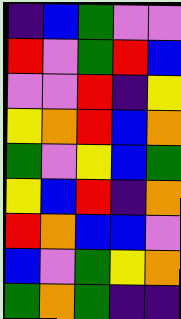[["indigo", "blue", "green", "violet", "violet"], ["red", "violet", "green", "red", "blue"], ["violet", "violet", "red", "indigo", "yellow"], ["yellow", "orange", "red", "blue", "orange"], ["green", "violet", "yellow", "blue", "green"], ["yellow", "blue", "red", "indigo", "orange"], ["red", "orange", "blue", "blue", "violet"], ["blue", "violet", "green", "yellow", "orange"], ["green", "orange", "green", "indigo", "indigo"]]